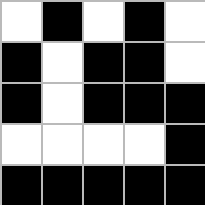[["white", "black", "white", "black", "white"], ["black", "white", "black", "black", "white"], ["black", "white", "black", "black", "black"], ["white", "white", "white", "white", "black"], ["black", "black", "black", "black", "black"]]